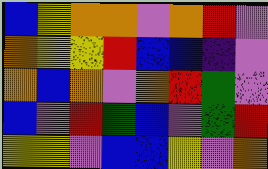[["blue", "yellow", "orange", "orange", "violet", "orange", "red", "violet"], ["orange", "yellow", "yellow", "red", "blue", "blue", "indigo", "violet"], ["orange", "blue", "orange", "violet", "orange", "red", "green", "violet"], ["blue", "violet", "red", "green", "blue", "violet", "green", "red"], ["yellow", "yellow", "violet", "blue", "blue", "yellow", "violet", "orange"]]